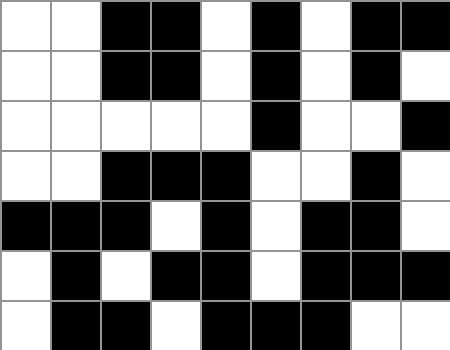[["white", "white", "black", "black", "white", "black", "white", "black", "black"], ["white", "white", "black", "black", "white", "black", "white", "black", "white"], ["white", "white", "white", "white", "white", "black", "white", "white", "black"], ["white", "white", "black", "black", "black", "white", "white", "black", "white"], ["black", "black", "black", "white", "black", "white", "black", "black", "white"], ["white", "black", "white", "black", "black", "white", "black", "black", "black"], ["white", "black", "black", "white", "black", "black", "black", "white", "white"]]